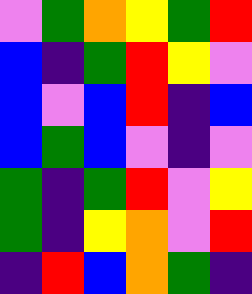[["violet", "green", "orange", "yellow", "green", "red"], ["blue", "indigo", "green", "red", "yellow", "violet"], ["blue", "violet", "blue", "red", "indigo", "blue"], ["blue", "green", "blue", "violet", "indigo", "violet"], ["green", "indigo", "green", "red", "violet", "yellow"], ["green", "indigo", "yellow", "orange", "violet", "red"], ["indigo", "red", "blue", "orange", "green", "indigo"]]